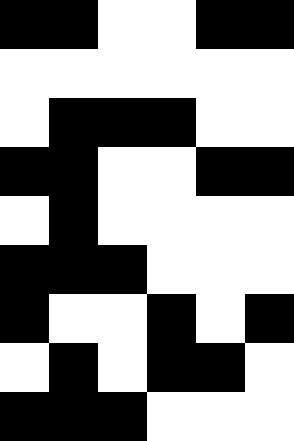[["black", "black", "white", "white", "black", "black"], ["white", "white", "white", "white", "white", "white"], ["white", "black", "black", "black", "white", "white"], ["black", "black", "white", "white", "black", "black"], ["white", "black", "white", "white", "white", "white"], ["black", "black", "black", "white", "white", "white"], ["black", "white", "white", "black", "white", "black"], ["white", "black", "white", "black", "black", "white"], ["black", "black", "black", "white", "white", "white"]]